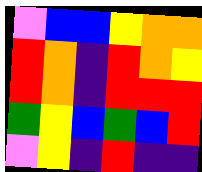[["violet", "blue", "blue", "yellow", "orange", "orange"], ["red", "orange", "indigo", "red", "orange", "yellow"], ["red", "orange", "indigo", "red", "red", "red"], ["green", "yellow", "blue", "green", "blue", "red"], ["violet", "yellow", "indigo", "red", "indigo", "indigo"]]